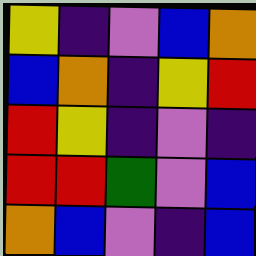[["yellow", "indigo", "violet", "blue", "orange"], ["blue", "orange", "indigo", "yellow", "red"], ["red", "yellow", "indigo", "violet", "indigo"], ["red", "red", "green", "violet", "blue"], ["orange", "blue", "violet", "indigo", "blue"]]